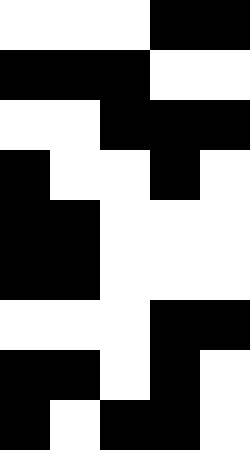[["white", "white", "white", "black", "black"], ["black", "black", "black", "white", "white"], ["white", "white", "black", "black", "black"], ["black", "white", "white", "black", "white"], ["black", "black", "white", "white", "white"], ["black", "black", "white", "white", "white"], ["white", "white", "white", "black", "black"], ["black", "black", "white", "black", "white"], ["black", "white", "black", "black", "white"]]